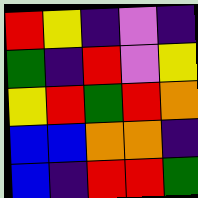[["red", "yellow", "indigo", "violet", "indigo"], ["green", "indigo", "red", "violet", "yellow"], ["yellow", "red", "green", "red", "orange"], ["blue", "blue", "orange", "orange", "indigo"], ["blue", "indigo", "red", "red", "green"]]